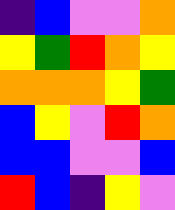[["indigo", "blue", "violet", "violet", "orange"], ["yellow", "green", "red", "orange", "yellow"], ["orange", "orange", "orange", "yellow", "green"], ["blue", "yellow", "violet", "red", "orange"], ["blue", "blue", "violet", "violet", "blue"], ["red", "blue", "indigo", "yellow", "violet"]]